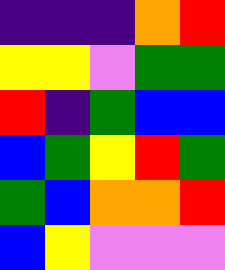[["indigo", "indigo", "indigo", "orange", "red"], ["yellow", "yellow", "violet", "green", "green"], ["red", "indigo", "green", "blue", "blue"], ["blue", "green", "yellow", "red", "green"], ["green", "blue", "orange", "orange", "red"], ["blue", "yellow", "violet", "violet", "violet"]]